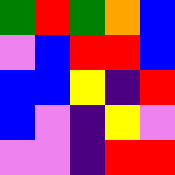[["green", "red", "green", "orange", "blue"], ["violet", "blue", "red", "red", "blue"], ["blue", "blue", "yellow", "indigo", "red"], ["blue", "violet", "indigo", "yellow", "violet"], ["violet", "violet", "indigo", "red", "red"]]